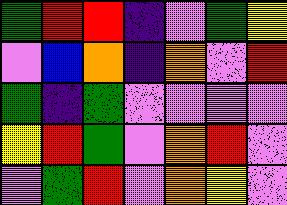[["green", "red", "red", "indigo", "violet", "green", "yellow"], ["violet", "blue", "orange", "indigo", "orange", "violet", "red"], ["green", "indigo", "green", "violet", "violet", "violet", "violet"], ["yellow", "red", "green", "violet", "orange", "red", "violet"], ["violet", "green", "red", "violet", "orange", "yellow", "violet"]]